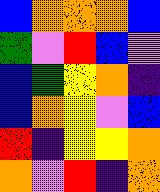[["blue", "orange", "orange", "orange", "blue"], ["green", "violet", "red", "blue", "violet"], ["blue", "green", "yellow", "orange", "indigo"], ["blue", "orange", "yellow", "violet", "blue"], ["red", "indigo", "yellow", "yellow", "orange"], ["orange", "violet", "red", "indigo", "orange"]]